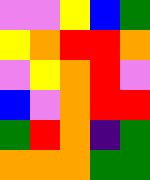[["violet", "violet", "yellow", "blue", "green"], ["yellow", "orange", "red", "red", "orange"], ["violet", "yellow", "orange", "red", "violet"], ["blue", "violet", "orange", "red", "red"], ["green", "red", "orange", "indigo", "green"], ["orange", "orange", "orange", "green", "green"]]